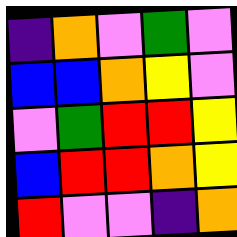[["indigo", "orange", "violet", "green", "violet"], ["blue", "blue", "orange", "yellow", "violet"], ["violet", "green", "red", "red", "yellow"], ["blue", "red", "red", "orange", "yellow"], ["red", "violet", "violet", "indigo", "orange"]]